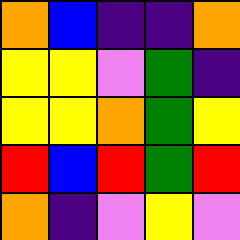[["orange", "blue", "indigo", "indigo", "orange"], ["yellow", "yellow", "violet", "green", "indigo"], ["yellow", "yellow", "orange", "green", "yellow"], ["red", "blue", "red", "green", "red"], ["orange", "indigo", "violet", "yellow", "violet"]]